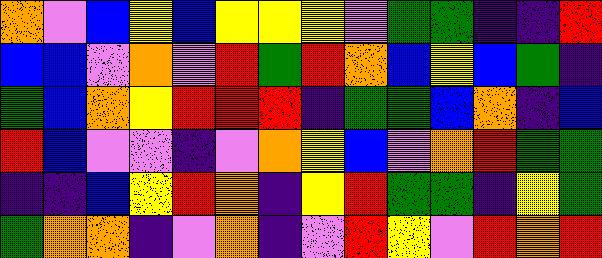[["orange", "violet", "blue", "yellow", "blue", "yellow", "yellow", "yellow", "violet", "green", "green", "indigo", "indigo", "red"], ["blue", "blue", "violet", "orange", "violet", "red", "green", "red", "orange", "blue", "yellow", "blue", "green", "indigo"], ["green", "blue", "orange", "yellow", "red", "red", "red", "indigo", "green", "green", "blue", "orange", "indigo", "blue"], ["red", "blue", "violet", "violet", "indigo", "violet", "orange", "yellow", "blue", "violet", "orange", "red", "green", "green"], ["indigo", "indigo", "blue", "yellow", "red", "orange", "indigo", "yellow", "red", "green", "green", "indigo", "yellow", "green"], ["green", "orange", "orange", "indigo", "violet", "orange", "indigo", "violet", "red", "yellow", "violet", "red", "orange", "red"]]